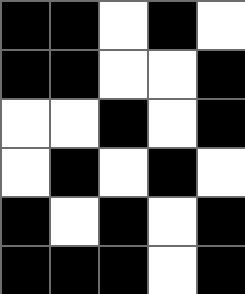[["black", "black", "white", "black", "white"], ["black", "black", "white", "white", "black"], ["white", "white", "black", "white", "black"], ["white", "black", "white", "black", "white"], ["black", "white", "black", "white", "black"], ["black", "black", "black", "white", "black"]]